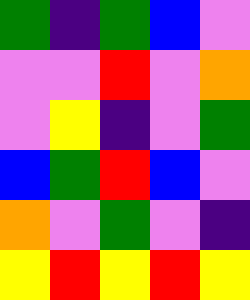[["green", "indigo", "green", "blue", "violet"], ["violet", "violet", "red", "violet", "orange"], ["violet", "yellow", "indigo", "violet", "green"], ["blue", "green", "red", "blue", "violet"], ["orange", "violet", "green", "violet", "indigo"], ["yellow", "red", "yellow", "red", "yellow"]]